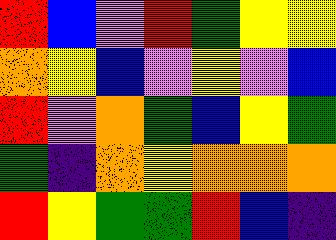[["red", "blue", "violet", "red", "green", "yellow", "yellow"], ["orange", "yellow", "blue", "violet", "yellow", "violet", "blue"], ["red", "violet", "orange", "green", "blue", "yellow", "green"], ["green", "indigo", "orange", "yellow", "orange", "orange", "orange"], ["red", "yellow", "green", "green", "red", "blue", "indigo"]]